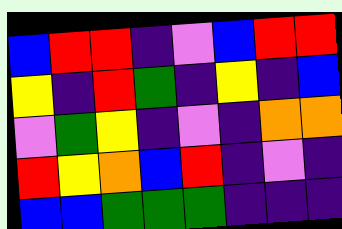[["blue", "red", "red", "indigo", "violet", "blue", "red", "red"], ["yellow", "indigo", "red", "green", "indigo", "yellow", "indigo", "blue"], ["violet", "green", "yellow", "indigo", "violet", "indigo", "orange", "orange"], ["red", "yellow", "orange", "blue", "red", "indigo", "violet", "indigo"], ["blue", "blue", "green", "green", "green", "indigo", "indigo", "indigo"]]